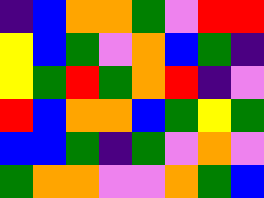[["indigo", "blue", "orange", "orange", "green", "violet", "red", "red"], ["yellow", "blue", "green", "violet", "orange", "blue", "green", "indigo"], ["yellow", "green", "red", "green", "orange", "red", "indigo", "violet"], ["red", "blue", "orange", "orange", "blue", "green", "yellow", "green"], ["blue", "blue", "green", "indigo", "green", "violet", "orange", "violet"], ["green", "orange", "orange", "violet", "violet", "orange", "green", "blue"]]